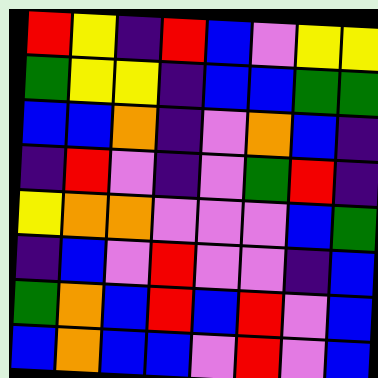[["red", "yellow", "indigo", "red", "blue", "violet", "yellow", "yellow"], ["green", "yellow", "yellow", "indigo", "blue", "blue", "green", "green"], ["blue", "blue", "orange", "indigo", "violet", "orange", "blue", "indigo"], ["indigo", "red", "violet", "indigo", "violet", "green", "red", "indigo"], ["yellow", "orange", "orange", "violet", "violet", "violet", "blue", "green"], ["indigo", "blue", "violet", "red", "violet", "violet", "indigo", "blue"], ["green", "orange", "blue", "red", "blue", "red", "violet", "blue"], ["blue", "orange", "blue", "blue", "violet", "red", "violet", "blue"]]